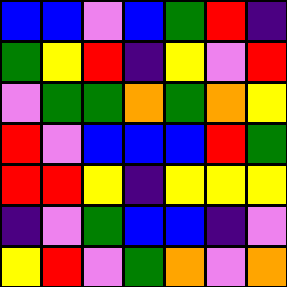[["blue", "blue", "violet", "blue", "green", "red", "indigo"], ["green", "yellow", "red", "indigo", "yellow", "violet", "red"], ["violet", "green", "green", "orange", "green", "orange", "yellow"], ["red", "violet", "blue", "blue", "blue", "red", "green"], ["red", "red", "yellow", "indigo", "yellow", "yellow", "yellow"], ["indigo", "violet", "green", "blue", "blue", "indigo", "violet"], ["yellow", "red", "violet", "green", "orange", "violet", "orange"]]